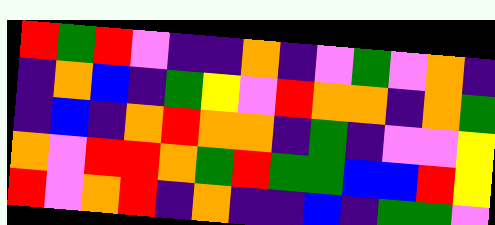[["red", "green", "red", "violet", "indigo", "indigo", "orange", "indigo", "violet", "green", "violet", "orange", "indigo"], ["indigo", "orange", "blue", "indigo", "green", "yellow", "violet", "red", "orange", "orange", "indigo", "orange", "green"], ["indigo", "blue", "indigo", "orange", "red", "orange", "orange", "indigo", "green", "indigo", "violet", "violet", "yellow"], ["orange", "violet", "red", "red", "orange", "green", "red", "green", "green", "blue", "blue", "red", "yellow"], ["red", "violet", "orange", "red", "indigo", "orange", "indigo", "indigo", "blue", "indigo", "green", "green", "violet"]]